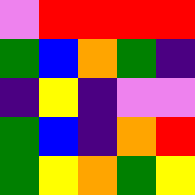[["violet", "red", "red", "red", "red"], ["green", "blue", "orange", "green", "indigo"], ["indigo", "yellow", "indigo", "violet", "violet"], ["green", "blue", "indigo", "orange", "red"], ["green", "yellow", "orange", "green", "yellow"]]